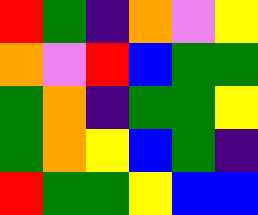[["red", "green", "indigo", "orange", "violet", "yellow"], ["orange", "violet", "red", "blue", "green", "green"], ["green", "orange", "indigo", "green", "green", "yellow"], ["green", "orange", "yellow", "blue", "green", "indigo"], ["red", "green", "green", "yellow", "blue", "blue"]]